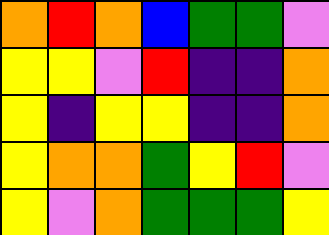[["orange", "red", "orange", "blue", "green", "green", "violet"], ["yellow", "yellow", "violet", "red", "indigo", "indigo", "orange"], ["yellow", "indigo", "yellow", "yellow", "indigo", "indigo", "orange"], ["yellow", "orange", "orange", "green", "yellow", "red", "violet"], ["yellow", "violet", "orange", "green", "green", "green", "yellow"]]